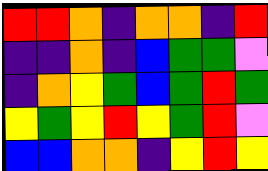[["red", "red", "orange", "indigo", "orange", "orange", "indigo", "red"], ["indigo", "indigo", "orange", "indigo", "blue", "green", "green", "violet"], ["indigo", "orange", "yellow", "green", "blue", "green", "red", "green"], ["yellow", "green", "yellow", "red", "yellow", "green", "red", "violet"], ["blue", "blue", "orange", "orange", "indigo", "yellow", "red", "yellow"]]